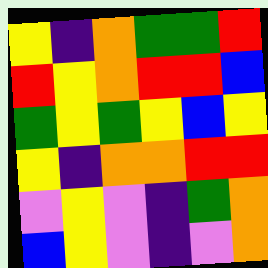[["yellow", "indigo", "orange", "green", "green", "red"], ["red", "yellow", "orange", "red", "red", "blue"], ["green", "yellow", "green", "yellow", "blue", "yellow"], ["yellow", "indigo", "orange", "orange", "red", "red"], ["violet", "yellow", "violet", "indigo", "green", "orange"], ["blue", "yellow", "violet", "indigo", "violet", "orange"]]